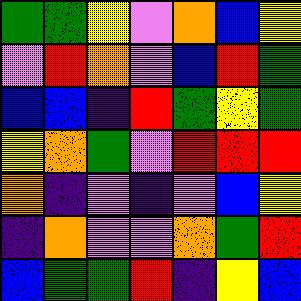[["green", "green", "yellow", "violet", "orange", "blue", "yellow"], ["violet", "red", "orange", "violet", "blue", "red", "green"], ["blue", "blue", "indigo", "red", "green", "yellow", "green"], ["yellow", "orange", "green", "violet", "red", "red", "red"], ["orange", "indigo", "violet", "indigo", "violet", "blue", "yellow"], ["indigo", "orange", "violet", "violet", "orange", "green", "red"], ["blue", "green", "green", "red", "indigo", "yellow", "blue"]]